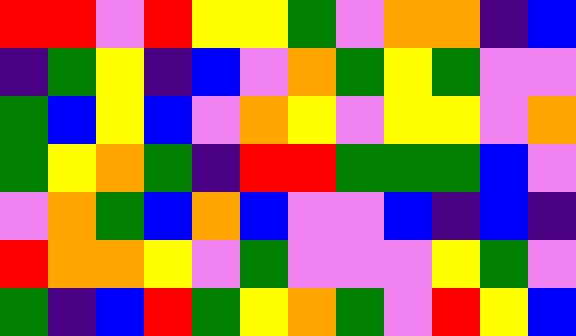[["red", "red", "violet", "red", "yellow", "yellow", "green", "violet", "orange", "orange", "indigo", "blue"], ["indigo", "green", "yellow", "indigo", "blue", "violet", "orange", "green", "yellow", "green", "violet", "violet"], ["green", "blue", "yellow", "blue", "violet", "orange", "yellow", "violet", "yellow", "yellow", "violet", "orange"], ["green", "yellow", "orange", "green", "indigo", "red", "red", "green", "green", "green", "blue", "violet"], ["violet", "orange", "green", "blue", "orange", "blue", "violet", "violet", "blue", "indigo", "blue", "indigo"], ["red", "orange", "orange", "yellow", "violet", "green", "violet", "violet", "violet", "yellow", "green", "violet"], ["green", "indigo", "blue", "red", "green", "yellow", "orange", "green", "violet", "red", "yellow", "blue"]]